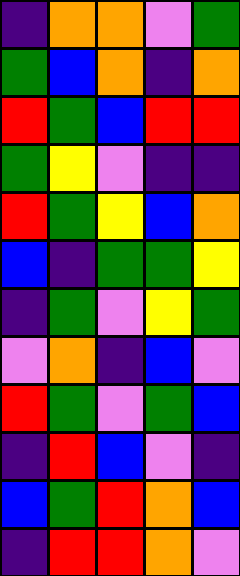[["indigo", "orange", "orange", "violet", "green"], ["green", "blue", "orange", "indigo", "orange"], ["red", "green", "blue", "red", "red"], ["green", "yellow", "violet", "indigo", "indigo"], ["red", "green", "yellow", "blue", "orange"], ["blue", "indigo", "green", "green", "yellow"], ["indigo", "green", "violet", "yellow", "green"], ["violet", "orange", "indigo", "blue", "violet"], ["red", "green", "violet", "green", "blue"], ["indigo", "red", "blue", "violet", "indigo"], ["blue", "green", "red", "orange", "blue"], ["indigo", "red", "red", "orange", "violet"]]